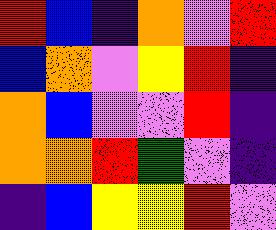[["red", "blue", "indigo", "orange", "violet", "red"], ["blue", "orange", "violet", "yellow", "red", "indigo"], ["orange", "blue", "violet", "violet", "red", "indigo"], ["orange", "orange", "red", "green", "violet", "indigo"], ["indigo", "blue", "yellow", "yellow", "red", "violet"]]